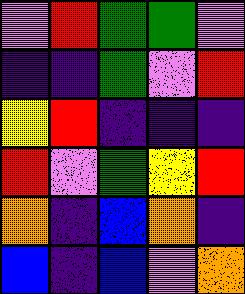[["violet", "red", "green", "green", "violet"], ["indigo", "indigo", "green", "violet", "red"], ["yellow", "red", "indigo", "indigo", "indigo"], ["red", "violet", "green", "yellow", "red"], ["orange", "indigo", "blue", "orange", "indigo"], ["blue", "indigo", "blue", "violet", "orange"]]